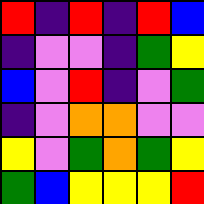[["red", "indigo", "red", "indigo", "red", "blue"], ["indigo", "violet", "violet", "indigo", "green", "yellow"], ["blue", "violet", "red", "indigo", "violet", "green"], ["indigo", "violet", "orange", "orange", "violet", "violet"], ["yellow", "violet", "green", "orange", "green", "yellow"], ["green", "blue", "yellow", "yellow", "yellow", "red"]]